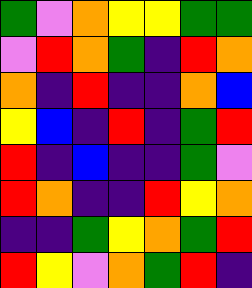[["green", "violet", "orange", "yellow", "yellow", "green", "green"], ["violet", "red", "orange", "green", "indigo", "red", "orange"], ["orange", "indigo", "red", "indigo", "indigo", "orange", "blue"], ["yellow", "blue", "indigo", "red", "indigo", "green", "red"], ["red", "indigo", "blue", "indigo", "indigo", "green", "violet"], ["red", "orange", "indigo", "indigo", "red", "yellow", "orange"], ["indigo", "indigo", "green", "yellow", "orange", "green", "red"], ["red", "yellow", "violet", "orange", "green", "red", "indigo"]]